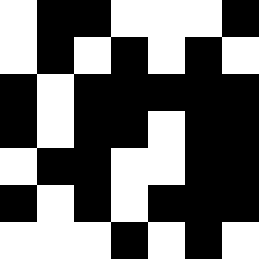[["white", "black", "black", "white", "white", "white", "black"], ["white", "black", "white", "black", "white", "black", "white"], ["black", "white", "black", "black", "black", "black", "black"], ["black", "white", "black", "black", "white", "black", "black"], ["white", "black", "black", "white", "white", "black", "black"], ["black", "white", "black", "white", "black", "black", "black"], ["white", "white", "white", "black", "white", "black", "white"]]